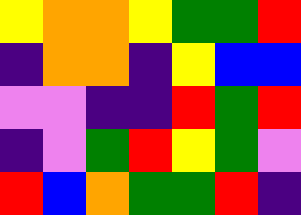[["yellow", "orange", "orange", "yellow", "green", "green", "red"], ["indigo", "orange", "orange", "indigo", "yellow", "blue", "blue"], ["violet", "violet", "indigo", "indigo", "red", "green", "red"], ["indigo", "violet", "green", "red", "yellow", "green", "violet"], ["red", "blue", "orange", "green", "green", "red", "indigo"]]